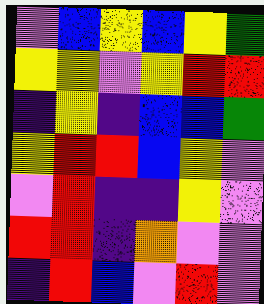[["violet", "blue", "yellow", "blue", "yellow", "green"], ["yellow", "yellow", "violet", "yellow", "red", "red"], ["indigo", "yellow", "indigo", "blue", "blue", "green"], ["yellow", "red", "red", "blue", "yellow", "violet"], ["violet", "red", "indigo", "indigo", "yellow", "violet"], ["red", "red", "indigo", "orange", "violet", "violet"], ["indigo", "red", "blue", "violet", "red", "violet"]]